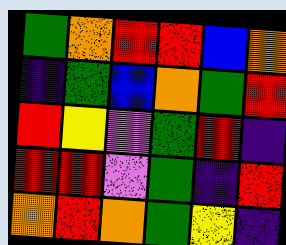[["green", "orange", "red", "red", "blue", "orange"], ["indigo", "green", "blue", "orange", "green", "red"], ["red", "yellow", "violet", "green", "red", "indigo"], ["red", "red", "violet", "green", "indigo", "red"], ["orange", "red", "orange", "green", "yellow", "indigo"]]